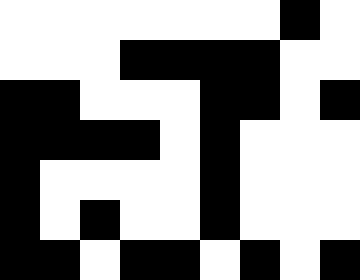[["white", "white", "white", "white", "white", "white", "white", "black", "white"], ["white", "white", "white", "black", "black", "black", "black", "white", "white"], ["black", "black", "white", "white", "white", "black", "black", "white", "black"], ["black", "black", "black", "black", "white", "black", "white", "white", "white"], ["black", "white", "white", "white", "white", "black", "white", "white", "white"], ["black", "white", "black", "white", "white", "black", "white", "white", "white"], ["black", "black", "white", "black", "black", "white", "black", "white", "black"]]